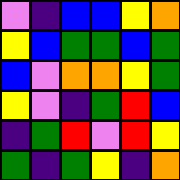[["violet", "indigo", "blue", "blue", "yellow", "orange"], ["yellow", "blue", "green", "green", "blue", "green"], ["blue", "violet", "orange", "orange", "yellow", "green"], ["yellow", "violet", "indigo", "green", "red", "blue"], ["indigo", "green", "red", "violet", "red", "yellow"], ["green", "indigo", "green", "yellow", "indigo", "orange"]]